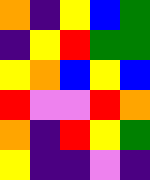[["orange", "indigo", "yellow", "blue", "green"], ["indigo", "yellow", "red", "green", "green"], ["yellow", "orange", "blue", "yellow", "blue"], ["red", "violet", "violet", "red", "orange"], ["orange", "indigo", "red", "yellow", "green"], ["yellow", "indigo", "indigo", "violet", "indigo"]]